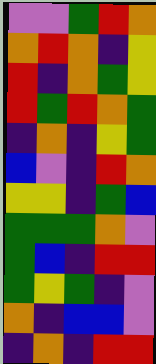[["violet", "violet", "green", "red", "orange"], ["orange", "red", "orange", "indigo", "yellow"], ["red", "indigo", "orange", "green", "yellow"], ["red", "green", "red", "orange", "green"], ["indigo", "orange", "indigo", "yellow", "green"], ["blue", "violet", "indigo", "red", "orange"], ["yellow", "yellow", "indigo", "green", "blue"], ["green", "green", "green", "orange", "violet"], ["green", "blue", "indigo", "red", "red"], ["green", "yellow", "green", "indigo", "violet"], ["orange", "indigo", "blue", "blue", "violet"], ["indigo", "orange", "indigo", "red", "red"]]